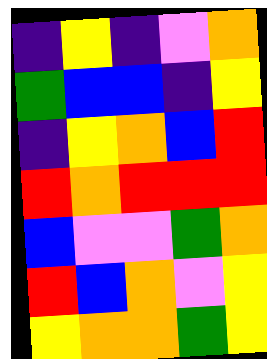[["indigo", "yellow", "indigo", "violet", "orange"], ["green", "blue", "blue", "indigo", "yellow"], ["indigo", "yellow", "orange", "blue", "red"], ["red", "orange", "red", "red", "red"], ["blue", "violet", "violet", "green", "orange"], ["red", "blue", "orange", "violet", "yellow"], ["yellow", "orange", "orange", "green", "yellow"]]